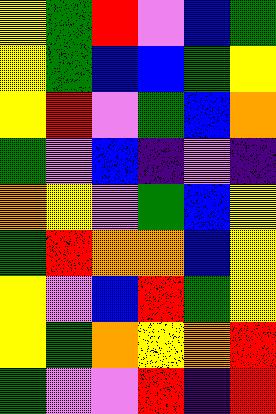[["yellow", "green", "red", "violet", "blue", "green"], ["yellow", "green", "blue", "blue", "green", "yellow"], ["yellow", "red", "violet", "green", "blue", "orange"], ["green", "violet", "blue", "indigo", "violet", "indigo"], ["orange", "yellow", "violet", "green", "blue", "yellow"], ["green", "red", "orange", "orange", "blue", "yellow"], ["yellow", "violet", "blue", "red", "green", "yellow"], ["yellow", "green", "orange", "yellow", "orange", "red"], ["green", "violet", "violet", "red", "indigo", "red"]]